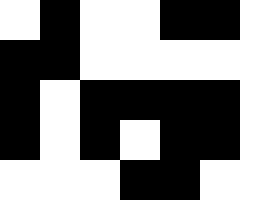[["white", "black", "white", "white", "black", "black", "white"], ["black", "black", "white", "white", "white", "white", "white"], ["black", "white", "black", "black", "black", "black", "white"], ["black", "white", "black", "white", "black", "black", "white"], ["white", "white", "white", "black", "black", "white", "white"]]